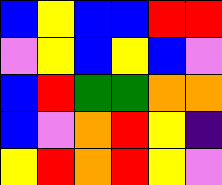[["blue", "yellow", "blue", "blue", "red", "red"], ["violet", "yellow", "blue", "yellow", "blue", "violet"], ["blue", "red", "green", "green", "orange", "orange"], ["blue", "violet", "orange", "red", "yellow", "indigo"], ["yellow", "red", "orange", "red", "yellow", "violet"]]